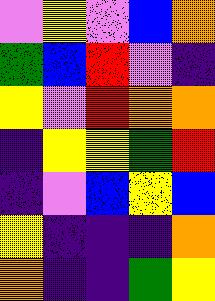[["violet", "yellow", "violet", "blue", "orange"], ["green", "blue", "red", "violet", "indigo"], ["yellow", "violet", "red", "orange", "orange"], ["indigo", "yellow", "yellow", "green", "red"], ["indigo", "violet", "blue", "yellow", "blue"], ["yellow", "indigo", "indigo", "indigo", "orange"], ["orange", "indigo", "indigo", "green", "yellow"]]